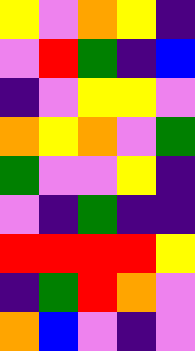[["yellow", "violet", "orange", "yellow", "indigo"], ["violet", "red", "green", "indigo", "blue"], ["indigo", "violet", "yellow", "yellow", "violet"], ["orange", "yellow", "orange", "violet", "green"], ["green", "violet", "violet", "yellow", "indigo"], ["violet", "indigo", "green", "indigo", "indigo"], ["red", "red", "red", "red", "yellow"], ["indigo", "green", "red", "orange", "violet"], ["orange", "blue", "violet", "indigo", "violet"]]